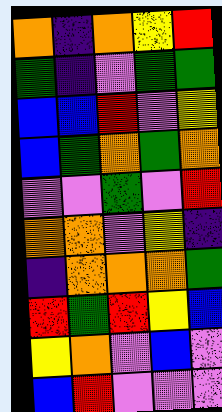[["orange", "indigo", "orange", "yellow", "red"], ["green", "indigo", "violet", "green", "green"], ["blue", "blue", "red", "violet", "yellow"], ["blue", "green", "orange", "green", "orange"], ["violet", "violet", "green", "violet", "red"], ["orange", "orange", "violet", "yellow", "indigo"], ["indigo", "orange", "orange", "orange", "green"], ["red", "green", "red", "yellow", "blue"], ["yellow", "orange", "violet", "blue", "violet"], ["blue", "red", "violet", "violet", "violet"]]